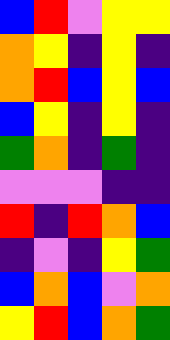[["blue", "red", "violet", "yellow", "yellow"], ["orange", "yellow", "indigo", "yellow", "indigo"], ["orange", "red", "blue", "yellow", "blue"], ["blue", "yellow", "indigo", "yellow", "indigo"], ["green", "orange", "indigo", "green", "indigo"], ["violet", "violet", "violet", "indigo", "indigo"], ["red", "indigo", "red", "orange", "blue"], ["indigo", "violet", "indigo", "yellow", "green"], ["blue", "orange", "blue", "violet", "orange"], ["yellow", "red", "blue", "orange", "green"]]